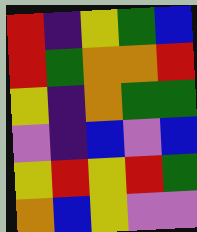[["red", "indigo", "yellow", "green", "blue"], ["red", "green", "orange", "orange", "red"], ["yellow", "indigo", "orange", "green", "green"], ["violet", "indigo", "blue", "violet", "blue"], ["yellow", "red", "yellow", "red", "green"], ["orange", "blue", "yellow", "violet", "violet"]]